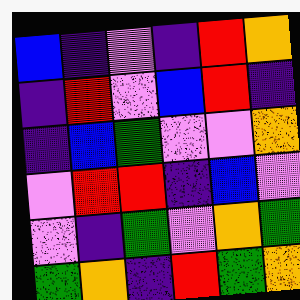[["blue", "indigo", "violet", "indigo", "red", "orange"], ["indigo", "red", "violet", "blue", "red", "indigo"], ["indigo", "blue", "green", "violet", "violet", "orange"], ["violet", "red", "red", "indigo", "blue", "violet"], ["violet", "indigo", "green", "violet", "orange", "green"], ["green", "orange", "indigo", "red", "green", "orange"]]